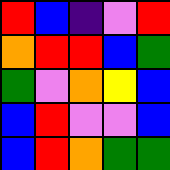[["red", "blue", "indigo", "violet", "red"], ["orange", "red", "red", "blue", "green"], ["green", "violet", "orange", "yellow", "blue"], ["blue", "red", "violet", "violet", "blue"], ["blue", "red", "orange", "green", "green"]]